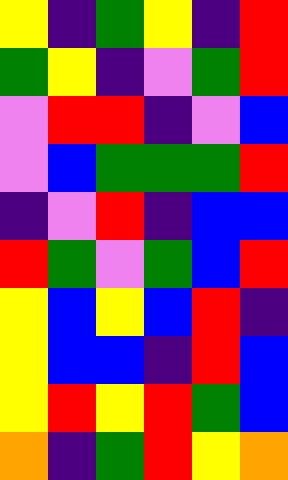[["yellow", "indigo", "green", "yellow", "indigo", "red"], ["green", "yellow", "indigo", "violet", "green", "red"], ["violet", "red", "red", "indigo", "violet", "blue"], ["violet", "blue", "green", "green", "green", "red"], ["indigo", "violet", "red", "indigo", "blue", "blue"], ["red", "green", "violet", "green", "blue", "red"], ["yellow", "blue", "yellow", "blue", "red", "indigo"], ["yellow", "blue", "blue", "indigo", "red", "blue"], ["yellow", "red", "yellow", "red", "green", "blue"], ["orange", "indigo", "green", "red", "yellow", "orange"]]